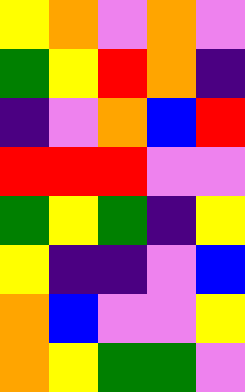[["yellow", "orange", "violet", "orange", "violet"], ["green", "yellow", "red", "orange", "indigo"], ["indigo", "violet", "orange", "blue", "red"], ["red", "red", "red", "violet", "violet"], ["green", "yellow", "green", "indigo", "yellow"], ["yellow", "indigo", "indigo", "violet", "blue"], ["orange", "blue", "violet", "violet", "yellow"], ["orange", "yellow", "green", "green", "violet"]]